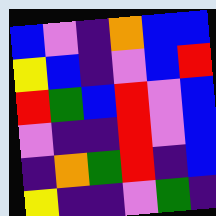[["blue", "violet", "indigo", "orange", "blue", "blue"], ["yellow", "blue", "indigo", "violet", "blue", "red"], ["red", "green", "blue", "red", "violet", "blue"], ["violet", "indigo", "indigo", "red", "violet", "blue"], ["indigo", "orange", "green", "red", "indigo", "blue"], ["yellow", "indigo", "indigo", "violet", "green", "indigo"]]